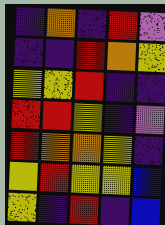[["indigo", "orange", "indigo", "red", "violet"], ["indigo", "indigo", "red", "orange", "yellow"], ["yellow", "yellow", "red", "indigo", "indigo"], ["red", "red", "yellow", "indigo", "violet"], ["red", "orange", "orange", "yellow", "indigo"], ["yellow", "red", "yellow", "yellow", "blue"], ["yellow", "indigo", "red", "indigo", "blue"]]